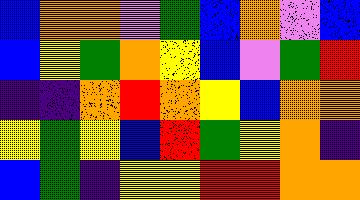[["blue", "orange", "orange", "violet", "green", "blue", "orange", "violet", "blue"], ["blue", "yellow", "green", "orange", "yellow", "blue", "violet", "green", "red"], ["indigo", "indigo", "orange", "red", "orange", "yellow", "blue", "orange", "orange"], ["yellow", "green", "yellow", "blue", "red", "green", "yellow", "orange", "indigo"], ["blue", "green", "indigo", "yellow", "yellow", "red", "red", "orange", "orange"]]